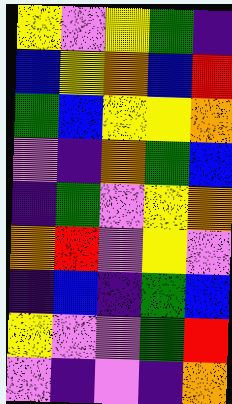[["yellow", "violet", "yellow", "green", "indigo"], ["blue", "yellow", "orange", "blue", "red"], ["green", "blue", "yellow", "yellow", "orange"], ["violet", "indigo", "orange", "green", "blue"], ["indigo", "green", "violet", "yellow", "orange"], ["orange", "red", "violet", "yellow", "violet"], ["indigo", "blue", "indigo", "green", "blue"], ["yellow", "violet", "violet", "green", "red"], ["violet", "indigo", "violet", "indigo", "orange"]]